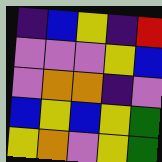[["indigo", "blue", "yellow", "indigo", "red"], ["violet", "violet", "violet", "yellow", "blue"], ["violet", "orange", "orange", "indigo", "violet"], ["blue", "yellow", "blue", "yellow", "green"], ["yellow", "orange", "violet", "yellow", "green"]]